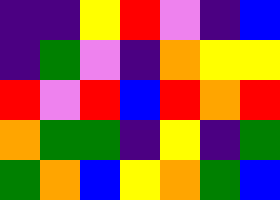[["indigo", "indigo", "yellow", "red", "violet", "indigo", "blue"], ["indigo", "green", "violet", "indigo", "orange", "yellow", "yellow"], ["red", "violet", "red", "blue", "red", "orange", "red"], ["orange", "green", "green", "indigo", "yellow", "indigo", "green"], ["green", "orange", "blue", "yellow", "orange", "green", "blue"]]